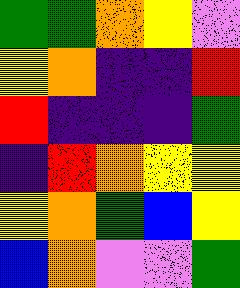[["green", "green", "orange", "yellow", "violet"], ["yellow", "orange", "indigo", "indigo", "red"], ["red", "indigo", "indigo", "indigo", "green"], ["indigo", "red", "orange", "yellow", "yellow"], ["yellow", "orange", "green", "blue", "yellow"], ["blue", "orange", "violet", "violet", "green"]]